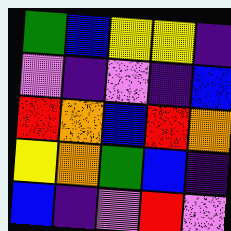[["green", "blue", "yellow", "yellow", "indigo"], ["violet", "indigo", "violet", "indigo", "blue"], ["red", "orange", "blue", "red", "orange"], ["yellow", "orange", "green", "blue", "indigo"], ["blue", "indigo", "violet", "red", "violet"]]